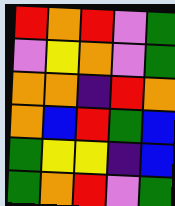[["red", "orange", "red", "violet", "green"], ["violet", "yellow", "orange", "violet", "green"], ["orange", "orange", "indigo", "red", "orange"], ["orange", "blue", "red", "green", "blue"], ["green", "yellow", "yellow", "indigo", "blue"], ["green", "orange", "red", "violet", "green"]]